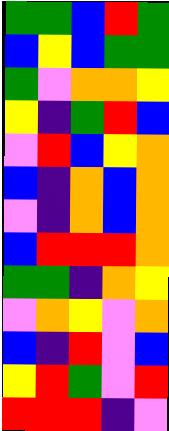[["green", "green", "blue", "red", "green"], ["blue", "yellow", "blue", "green", "green"], ["green", "violet", "orange", "orange", "yellow"], ["yellow", "indigo", "green", "red", "blue"], ["violet", "red", "blue", "yellow", "orange"], ["blue", "indigo", "orange", "blue", "orange"], ["violet", "indigo", "orange", "blue", "orange"], ["blue", "red", "red", "red", "orange"], ["green", "green", "indigo", "orange", "yellow"], ["violet", "orange", "yellow", "violet", "orange"], ["blue", "indigo", "red", "violet", "blue"], ["yellow", "red", "green", "violet", "red"], ["red", "red", "red", "indigo", "violet"]]